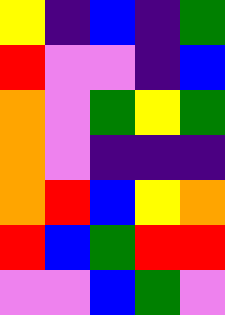[["yellow", "indigo", "blue", "indigo", "green"], ["red", "violet", "violet", "indigo", "blue"], ["orange", "violet", "green", "yellow", "green"], ["orange", "violet", "indigo", "indigo", "indigo"], ["orange", "red", "blue", "yellow", "orange"], ["red", "blue", "green", "red", "red"], ["violet", "violet", "blue", "green", "violet"]]